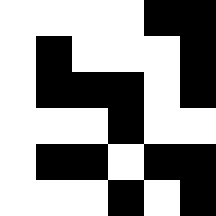[["white", "white", "white", "white", "black", "black"], ["white", "black", "white", "white", "white", "black"], ["white", "black", "black", "black", "white", "black"], ["white", "white", "white", "black", "white", "white"], ["white", "black", "black", "white", "black", "black"], ["white", "white", "white", "black", "white", "black"]]